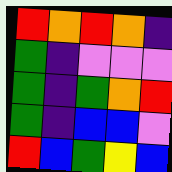[["red", "orange", "red", "orange", "indigo"], ["green", "indigo", "violet", "violet", "violet"], ["green", "indigo", "green", "orange", "red"], ["green", "indigo", "blue", "blue", "violet"], ["red", "blue", "green", "yellow", "blue"]]